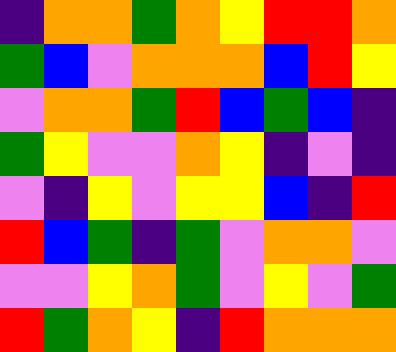[["indigo", "orange", "orange", "green", "orange", "yellow", "red", "red", "orange"], ["green", "blue", "violet", "orange", "orange", "orange", "blue", "red", "yellow"], ["violet", "orange", "orange", "green", "red", "blue", "green", "blue", "indigo"], ["green", "yellow", "violet", "violet", "orange", "yellow", "indigo", "violet", "indigo"], ["violet", "indigo", "yellow", "violet", "yellow", "yellow", "blue", "indigo", "red"], ["red", "blue", "green", "indigo", "green", "violet", "orange", "orange", "violet"], ["violet", "violet", "yellow", "orange", "green", "violet", "yellow", "violet", "green"], ["red", "green", "orange", "yellow", "indigo", "red", "orange", "orange", "orange"]]